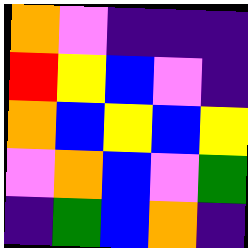[["orange", "violet", "indigo", "indigo", "indigo"], ["red", "yellow", "blue", "violet", "indigo"], ["orange", "blue", "yellow", "blue", "yellow"], ["violet", "orange", "blue", "violet", "green"], ["indigo", "green", "blue", "orange", "indigo"]]